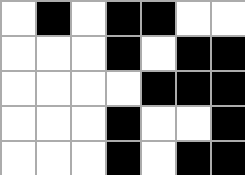[["white", "black", "white", "black", "black", "white", "white"], ["white", "white", "white", "black", "white", "black", "black"], ["white", "white", "white", "white", "black", "black", "black"], ["white", "white", "white", "black", "white", "white", "black"], ["white", "white", "white", "black", "white", "black", "black"]]